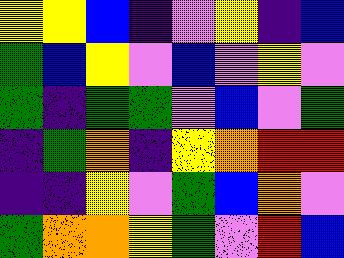[["yellow", "yellow", "blue", "indigo", "violet", "yellow", "indigo", "blue"], ["green", "blue", "yellow", "violet", "blue", "violet", "yellow", "violet"], ["green", "indigo", "green", "green", "violet", "blue", "violet", "green"], ["indigo", "green", "orange", "indigo", "yellow", "orange", "red", "red"], ["indigo", "indigo", "yellow", "violet", "green", "blue", "orange", "violet"], ["green", "orange", "orange", "yellow", "green", "violet", "red", "blue"]]